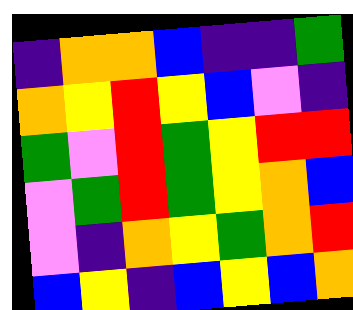[["indigo", "orange", "orange", "blue", "indigo", "indigo", "green"], ["orange", "yellow", "red", "yellow", "blue", "violet", "indigo"], ["green", "violet", "red", "green", "yellow", "red", "red"], ["violet", "green", "red", "green", "yellow", "orange", "blue"], ["violet", "indigo", "orange", "yellow", "green", "orange", "red"], ["blue", "yellow", "indigo", "blue", "yellow", "blue", "orange"]]